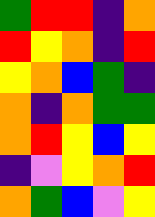[["green", "red", "red", "indigo", "orange"], ["red", "yellow", "orange", "indigo", "red"], ["yellow", "orange", "blue", "green", "indigo"], ["orange", "indigo", "orange", "green", "green"], ["orange", "red", "yellow", "blue", "yellow"], ["indigo", "violet", "yellow", "orange", "red"], ["orange", "green", "blue", "violet", "yellow"]]